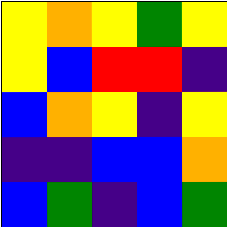[["yellow", "orange", "yellow", "green", "yellow"], ["yellow", "blue", "red", "red", "indigo"], ["blue", "orange", "yellow", "indigo", "yellow"], ["indigo", "indigo", "blue", "blue", "orange"], ["blue", "green", "indigo", "blue", "green"]]